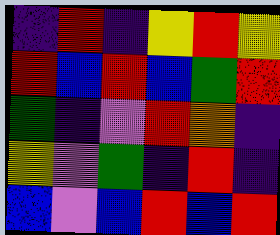[["indigo", "red", "indigo", "yellow", "red", "yellow"], ["red", "blue", "red", "blue", "green", "red"], ["green", "indigo", "violet", "red", "orange", "indigo"], ["yellow", "violet", "green", "indigo", "red", "indigo"], ["blue", "violet", "blue", "red", "blue", "red"]]